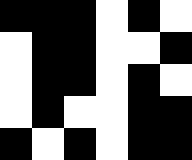[["black", "black", "black", "white", "black", "white"], ["white", "black", "black", "white", "white", "black"], ["white", "black", "black", "white", "black", "white"], ["white", "black", "white", "white", "black", "black"], ["black", "white", "black", "white", "black", "black"]]